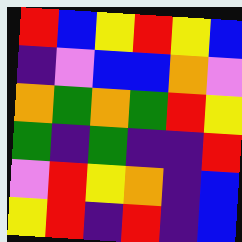[["red", "blue", "yellow", "red", "yellow", "blue"], ["indigo", "violet", "blue", "blue", "orange", "violet"], ["orange", "green", "orange", "green", "red", "yellow"], ["green", "indigo", "green", "indigo", "indigo", "red"], ["violet", "red", "yellow", "orange", "indigo", "blue"], ["yellow", "red", "indigo", "red", "indigo", "blue"]]